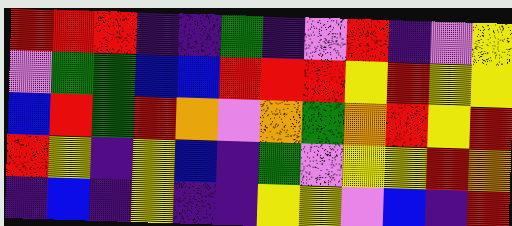[["red", "red", "red", "indigo", "indigo", "green", "indigo", "violet", "red", "indigo", "violet", "yellow"], ["violet", "green", "green", "blue", "blue", "red", "red", "red", "yellow", "red", "yellow", "yellow"], ["blue", "red", "green", "red", "orange", "violet", "orange", "green", "orange", "red", "yellow", "red"], ["red", "yellow", "indigo", "yellow", "blue", "indigo", "green", "violet", "yellow", "yellow", "red", "orange"], ["indigo", "blue", "indigo", "yellow", "indigo", "indigo", "yellow", "yellow", "violet", "blue", "indigo", "red"]]